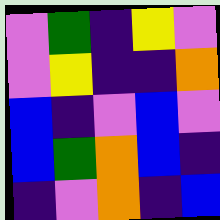[["violet", "green", "indigo", "yellow", "violet"], ["violet", "yellow", "indigo", "indigo", "orange"], ["blue", "indigo", "violet", "blue", "violet"], ["blue", "green", "orange", "blue", "indigo"], ["indigo", "violet", "orange", "indigo", "blue"]]